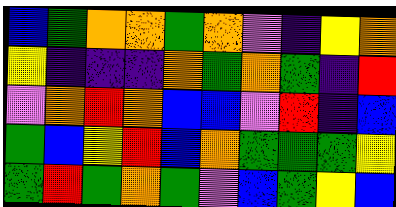[["blue", "green", "orange", "orange", "green", "orange", "violet", "indigo", "yellow", "orange"], ["yellow", "indigo", "indigo", "indigo", "orange", "green", "orange", "green", "indigo", "red"], ["violet", "orange", "red", "orange", "blue", "blue", "violet", "red", "indigo", "blue"], ["green", "blue", "yellow", "red", "blue", "orange", "green", "green", "green", "yellow"], ["green", "red", "green", "orange", "green", "violet", "blue", "green", "yellow", "blue"]]